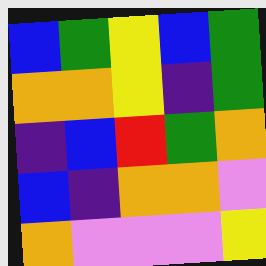[["blue", "green", "yellow", "blue", "green"], ["orange", "orange", "yellow", "indigo", "green"], ["indigo", "blue", "red", "green", "orange"], ["blue", "indigo", "orange", "orange", "violet"], ["orange", "violet", "violet", "violet", "yellow"]]